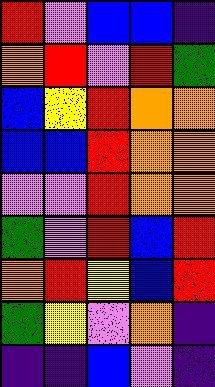[["red", "violet", "blue", "blue", "indigo"], ["orange", "red", "violet", "red", "green"], ["blue", "yellow", "red", "orange", "orange"], ["blue", "blue", "red", "orange", "orange"], ["violet", "violet", "red", "orange", "orange"], ["green", "violet", "red", "blue", "red"], ["orange", "red", "yellow", "blue", "red"], ["green", "yellow", "violet", "orange", "indigo"], ["indigo", "indigo", "blue", "violet", "indigo"]]